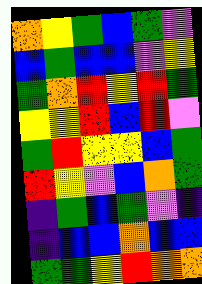[["orange", "yellow", "green", "blue", "green", "violet"], ["blue", "green", "blue", "blue", "violet", "yellow"], ["green", "orange", "red", "yellow", "red", "green"], ["yellow", "yellow", "red", "blue", "red", "violet"], ["green", "red", "yellow", "yellow", "blue", "green"], ["red", "yellow", "violet", "blue", "orange", "green"], ["indigo", "green", "blue", "green", "violet", "indigo"], ["indigo", "blue", "blue", "orange", "blue", "blue"], ["green", "green", "yellow", "red", "orange", "orange"]]